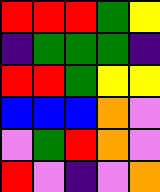[["red", "red", "red", "green", "yellow"], ["indigo", "green", "green", "green", "indigo"], ["red", "red", "green", "yellow", "yellow"], ["blue", "blue", "blue", "orange", "violet"], ["violet", "green", "red", "orange", "violet"], ["red", "violet", "indigo", "violet", "orange"]]